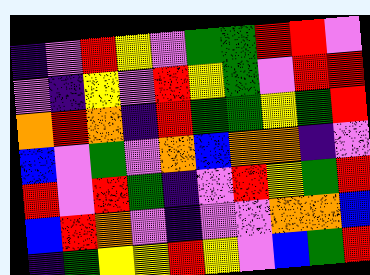[["indigo", "violet", "red", "yellow", "violet", "green", "green", "red", "red", "violet"], ["violet", "indigo", "yellow", "violet", "red", "yellow", "green", "violet", "red", "red"], ["orange", "red", "orange", "indigo", "red", "green", "green", "yellow", "green", "red"], ["blue", "violet", "green", "violet", "orange", "blue", "orange", "orange", "indigo", "violet"], ["red", "violet", "red", "green", "indigo", "violet", "red", "yellow", "green", "red"], ["blue", "red", "orange", "violet", "indigo", "violet", "violet", "orange", "orange", "blue"], ["indigo", "green", "yellow", "yellow", "red", "yellow", "violet", "blue", "green", "red"]]